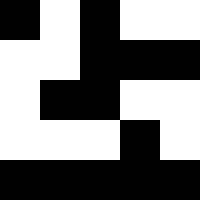[["black", "white", "black", "white", "white"], ["white", "white", "black", "black", "black"], ["white", "black", "black", "white", "white"], ["white", "white", "white", "black", "white"], ["black", "black", "black", "black", "black"]]